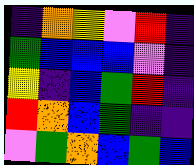[["indigo", "orange", "yellow", "violet", "red", "indigo"], ["green", "blue", "blue", "blue", "violet", "indigo"], ["yellow", "indigo", "blue", "green", "red", "indigo"], ["red", "orange", "blue", "green", "indigo", "indigo"], ["violet", "green", "orange", "blue", "green", "blue"]]